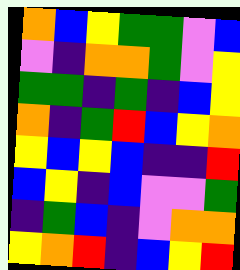[["orange", "blue", "yellow", "green", "green", "violet", "blue"], ["violet", "indigo", "orange", "orange", "green", "violet", "yellow"], ["green", "green", "indigo", "green", "indigo", "blue", "yellow"], ["orange", "indigo", "green", "red", "blue", "yellow", "orange"], ["yellow", "blue", "yellow", "blue", "indigo", "indigo", "red"], ["blue", "yellow", "indigo", "blue", "violet", "violet", "green"], ["indigo", "green", "blue", "indigo", "violet", "orange", "orange"], ["yellow", "orange", "red", "indigo", "blue", "yellow", "red"]]